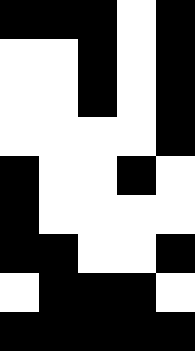[["black", "black", "black", "white", "black"], ["white", "white", "black", "white", "black"], ["white", "white", "black", "white", "black"], ["white", "white", "white", "white", "black"], ["black", "white", "white", "black", "white"], ["black", "white", "white", "white", "white"], ["black", "black", "white", "white", "black"], ["white", "black", "black", "black", "white"], ["black", "black", "black", "black", "black"]]